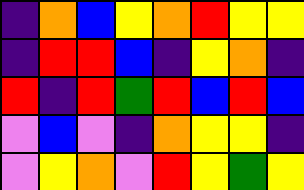[["indigo", "orange", "blue", "yellow", "orange", "red", "yellow", "yellow"], ["indigo", "red", "red", "blue", "indigo", "yellow", "orange", "indigo"], ["red", "indigo", "red", "green", "red", "blue", "red", "blue"], ["violet", "blue", "violet", "indigo", "orange", "yellow", "yellow", "indigo"], ["violet", "yellow", "orange", "violet", "red", "yellow", "green", "yellow"]]